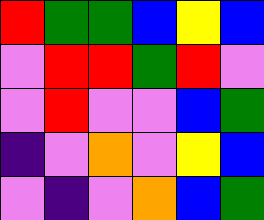[["red", "green", "green", "blue", "yellow", "blue"], ["violet", "red", "red", "green", "red", "violet"], ["violet", "red", "violet", "violet", "blue", "green"], ["indigo", "violet", "orange", "violet", "yellow", "blue"], ["violet", "indigo", "violet", "orange", "blue", "green"]]